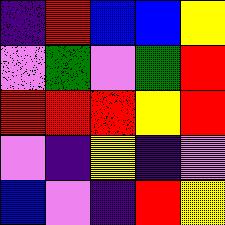[["indigo", "red", "blue", "blue", "yellow"], ["violet", "green", "violet", "green", "red"], ["red", "red", "red", "yellow", "red"], ["violet", "indigo", "yellow", "indigo", "violet"], ["blue", "violet", "indigo", "red", "yellow"]]